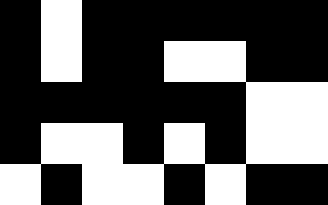[["black", "white", "black", "black", "black", "black", "black", "black"], ["black", "white", "black", "black", "white", "white", "black", "black"], ["black", "black", "black", "black", "black", "black", "white", "white"], ["black", "white", "white", "black", "white", "black", "white", "white"], ["white", "black", "white", "white", "black", "white", "black", "black"]]